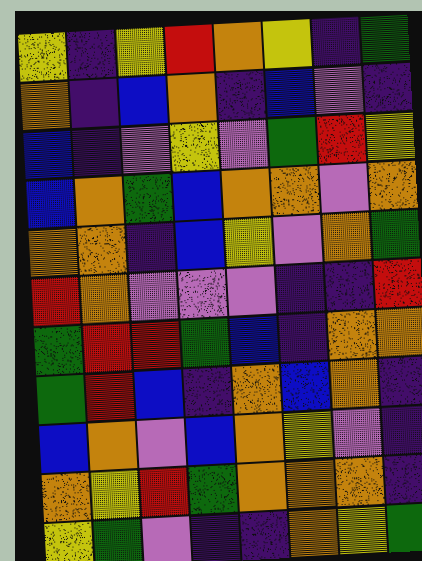[["yellow", "indigo", "yellow", "red", "orange", "yellow", "indigo", "green"], ["orange", "indigo", "blue", "orange", "indigo", "blue", "violet", "indigo"], ["blue", "indigo", "violet", "yellow", "violet", "green", "red", "yellow"], ["blue", "orange", "green", "blue", "orange", "orange", "violet", "orange"], ["orange", "orange", "indigo", "blue", "yellow", "violet", "orange", "green"], ["red", "orange", "violet", "violet", "violet", "indigo", "indigo", "red"], ["green", "red", "red", "green", "blue", "indigo", "orange", "orange"], ["green", "red", "blue", "indigo", "orange", "blue", "orange", "indigo"], ["blue", "orange", "violet", "blue", "orange", "yellow", "violet", "indigo"], ["orange", "yellow", "red", "green", "orange", "orange", "orange", "indigo"], ["yellow", "green", "violet", "indigo", "indigo", "orange", "yellow", "green"]]